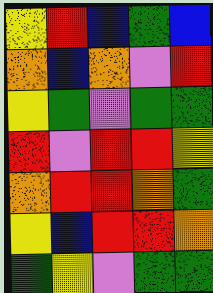[["yellow", "red", "blue", "green", "blue"], ["orange", "blue", "orange", "violet", "red"], ["yellow", "green", "violet", "green", "green"], ["red", "violet", "red", "red", "yellow"], ["orange", "red", "red", "orange", "green"], ["yellow", "blue", "red", "red", "orange"], ["green", "yellow", "violet", "green", "green"]]